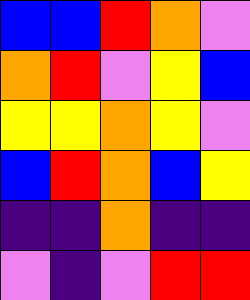[["blue", "blue", "red", "orange", "violet"], ["orange", "red", "violet", "yellow", "blue"], ["yellow", "yellow", "orange", "yellow", "violet"], ["blue", "red", "orange", "blue", "yellow"], ["indigo", "indigo", "orange", "indigo", "indigo"], ["violet", "indigo", "violet", "red", "red"]]